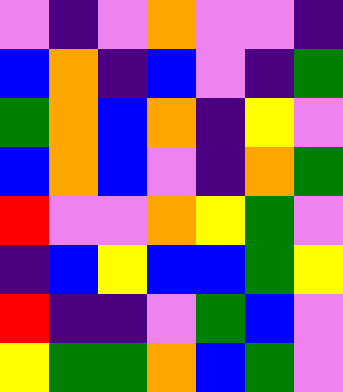[["violet", "indigo", "violet", "orange", "violet", "violet", "indigo"], ["blue", "orange", "indigo", "blue", "violet", "indigo", "green"], ["green", "orange", "blue", "orange", "indigo", "yellow", "violet"], ["blue", "orange", "blue", "violet", "indigo", "orange", "green"], ["red", "violet", "violet", "orange", "yellow", "green", "violet"], ["indigo", "blue", "yellow", "blue", "blue", "green", "yellow"], ["red", "indigo", "indigo", "violet", "green", "blue", "violet"], ["yellow", "green", "green", "orange", "blue", "green", "violet"]]